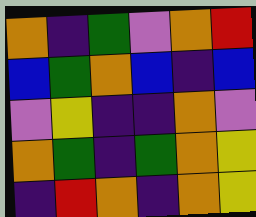[["orange", "indigo", "green", "violet", "orange", "red"], ["blue", "green", "orange", "blue", "indigo", "blue"], ["violet", "yellow", "indigo", "indigo", "orange", "violet"], ["orange", "green", "indigo", "green", "orange", "yellow"], ["indigo", "red", "orange", "indigo", "orange", "yellow"]]